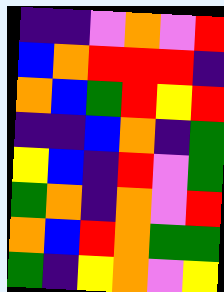[["indigo", "indigo", "violet", "orange", "violet", "red"], ["blue", "orange", "red", "red", "red", "indigo"], ["orange", "blue", "green", "red", "yellow", "red"], ["indigo", "indigo", "blue", "orange", "indigo", "green"], ["yellow", "blue", "indigo", "red", "violet", "green"], ["green", "orange", "indigo", "orange", "violet", "red"], ["orange", "blue", "red", "orange", "green", "green"], ["green", "indigo", "yellow", "orange", "violet", "yellow"]]